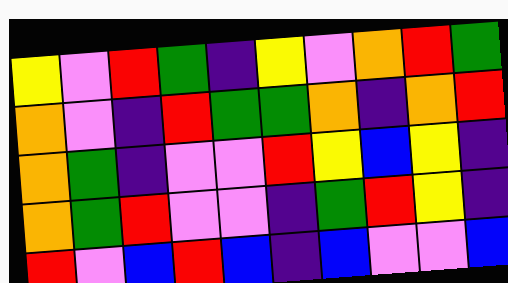[["yellow", "violet", "red", "green", "indigo", "yellow", "violet", "orange", "red", "green"], ["orange", "violet", "indigo", "red", "green", "green", "orange", "indigo", "orange", "red"], ["orange", "green", "indigo", "violet", "violet", "red", "yellow", "blue", "yellow", "indigo"], ["orange", "green", "red", "violet", "violet", "indigo", "green", "red", "yellow", "indigo"], ["red", "violet", "blue", "red", "blue", "indigo", "blue", "violet", "violet", "blue"]]